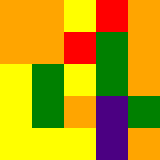[["orange", "orange", "yellow", "red", "orange"], ["orange", "orange", "red", "green", "orange"], ["yellow", "green", "yellow", "green", "orange"], ["yellow", "green", "orange", "indigo", "green"], ["yellow", "yellow", "yellow", "indigo", "orange"]]